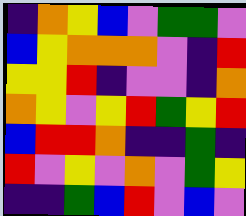[["indigo", "orange", "yellow", "blue", "violet", "green", "green", "violet"], ["blue", "yellow", "orange", "orange", "orange", "violet", "indigo", "red"], ["yellow", "yellow", "red", "indigo", "violet", "violet", "indigo", "orange"], ["orange", "yellow", "violet", "yellow", "red", "green", "yellow", "red"], ["blue", "red", "red", "orange", "indigo", "indigo", "green", "indigo"], ["red", "violet", "yellow", "violet", "orange", "violet", "green", "yellow"], ["indigo", "indigo", "green", "blue", "red", "violet", "blue", "violet"]]